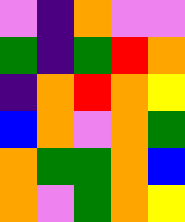[["violet", "indigo", "orange", "violet", "violet"], ["green", "indigo", "green", "red", "orange"], ["indigo", "orange", "red", "orange", "yellow"], ["blue", "orange", "violet", "orange", "green"], ["orange", "green", "green", "orange", "blue"], ["orange", "violet", "green", "orange", "yellow"]]